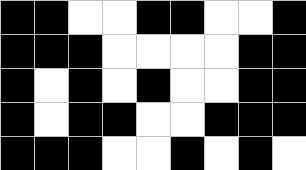[["black", "black", "white", "white", "black", "black", "white", "white", "black"], ["black", "black", "black", "white", "white", "white", "white", "black", "black"], ["black", "white", "black", "white", "black", "white", "white", "black", "black"], ["black", "white", "black", "black", "white", "white", "black", "black", "black"], ["black", "black", "black", "white", "white", "black", "white", "black", "white"]]